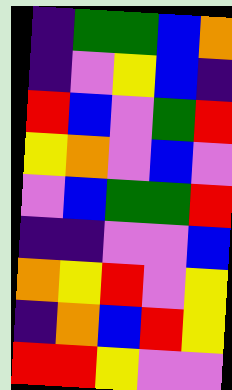[["indigo", "green", "green", "blue", "orange"], ["indigo", "violet", "yellow", "blue", "indigo"], ["red", "blue", "violet", "green", "red"], ["yellow", "orange", "violet", "blue", "violet"], ["violet", "blue", "green", "green", "red"], ["indigo", "indigo", "violet", "violet", "blue"], ["orange", "yellow", "red", "violet", "yellow"], ["indigo", "orange", "blue", "red", "yellow"], ["red", "red", "yellow", "violet", "violet"]]